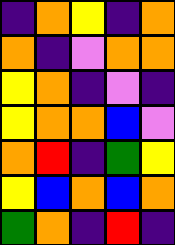[["indigo", "orange", "yellow", "indigo", "orange"], ["orange", "indigo", "violet", "orange", "orange"], ["yellow", "orange", "indigo", "violet", "indigo"], ["yellow", "orange", "orange", "blue", "violet"], ["orange", "red", "indigo", "green", "yellow"], ["yellow", "blue", "orange", "blue", "orange"], ["green", "orange", "indigo", "red", "indigo"]]